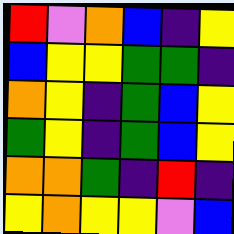[["red", "violet", "orange", "blue", "indigo", "yellow"], ["blue", "yellow", "yellow", "green", "green", "indigo"], ["orange", "yellow", "indigo", "green", "blue", "yellow"], ["green", "yellow", "indigo", "green", "blue", "yellow"], ["orange", "orange", "green", "indigo", "red", "indigo"], ["yellow", "orange", "yellow", "yellow", "violet", "blue"]]